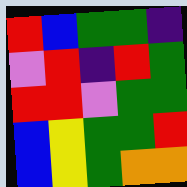[["red", "blue", "green", "green", "indigo"], ["violet", "red", "indigo", "red", "green"], ["red", "red", "violet", "green", "green"], ["blue", "yellow", "green", "green", "red"], ["blue", "yellow", "green", "orange", "orange"]]